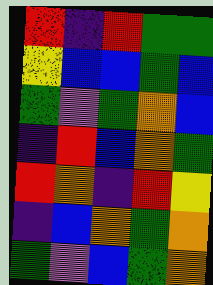[["red", "indigo", "red", "green", "green"], ["yellow", "blue", "blue", "green", "blue"], ["green", "violet", "green", "orange", "blue"], ["indigo", "red", "blue", "orange", "green"], ["red", "orange", "indigo", "red", "yellow"], ["indigo", "blue", "orange", "green", "orange"], ["green", "violet", "blue", "green", "orange"]]